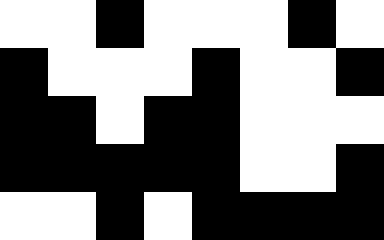[["white", "white", "black", "white", "white", "white", "black", "white"], ["black", "white", "white", "white", "black", "white", "white", "black"], ["black", "black", "white", "black", "black", "white", "white", "white"], ["black", "black", "black", "black", "black", "white", "white", "black"], ["white", "white", "black", "white", "black", "black", "black", "black"]]